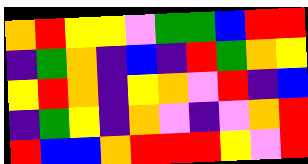[["orange", "red", "yellow", "yellow", "violet", "green", "green", "blue", "red", "red"], ["indigo", "green", "orange", "indigo", "blue", "indigo", "red", "green", "orange", "yellow"], ["yellow", "red", "orange", "indigo", "yellow", "orange", "violet", "red", "indigo", "blue"], ["indigo", "green", "yellow", "indigo", "orange", "violet", "indigo", "violet", "orange", "red"], ["red", "blue", "blue", "orange", "red", "red", "red", "yellow", "violet", "red"]]